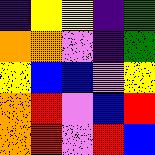[["indigo", "yellow", "yellow", "indigo", "green"], ["orange", "orange", "violet", "indigo", "green"], ["yellow", "blue", "blue", "violet", "yellow"], ["orange", "red", "violet", "blue", "red"], ["orange", "red", "violet", "red", "blue"]]